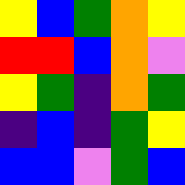[["yellow", "blue", "green", "orange", "yellow"], ["red", "red", "blue", "orange", "violet"], ["yellow", "green", "indigo", "orange", "green"], ["indigo", "blue", "indigo", "green", "yellow"], ["blue", "blue", "violet", "green", "blue"]]